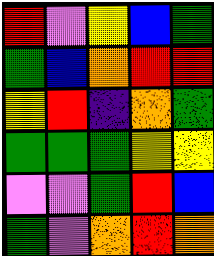[["red", "violet", "yellow", "blue", "green"], ["green", "blue", "orange", "red", "red"], ["yellow", "red", "indigo", "orange", "green"], ["green", "green", "green", "yellow", "yellow"], ["violet", "violet", "green", "red", "blue"], ["green", "violet", "orange", "red", "orange"]]